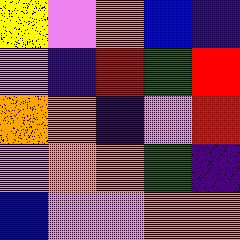[["yellow", "violet", "orange", "blue", "indigo"], ["violet", "indigo", "red", "green", "red"], ["orange", "orange", "indigo", "violet", "red"], ["violet", "orange", "orange", "green", "indigo"], ["blue", "violet", "violet", "orange", "orange"]]